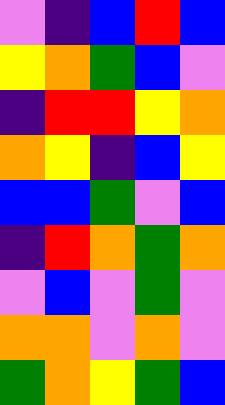[["violet", "indigo", "blue", "red", "blue"], ["yellow", "orange", "green", "blue", "violet"], ["indigo", "red", "red", "yellow", "orange"], ["orange", "yellow", "indigo", "blue", "yellow"], ["blue", "blue", "green", "violet", "blue"], ["indigo", "red", "orange", "green", "orange"], ["violet", "blue", "violet", "green", "violet"], ["orange", "orange", "violet", "orange", "violet"], ["green", "orange", "yellow", "green", "blue"]]